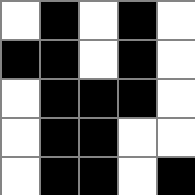[["white", "black", "white", "black", "white"], ["black", "black", "white", "black", "white"], ["white", "black", "black", "black", "white"], ["white", "black", "black", "white", "white"], ["white", "black", "black", "white", "black"]]